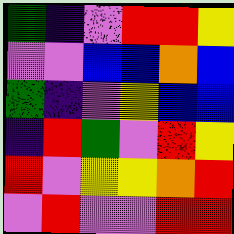[["green", "indigo", "violet", "red", "red", "yellow"], ["violet", "violet", "blue", "blue", "orange", "blue"], ["green", "indigo", "violet", "yellow", "blue", "blue"], ["indigo", "red", "green", "violet", "red", "yellow"], ["red", "violet", "yellow", "yellow", "orange", "red"], ["violet", "red", "violet", "violet", "red", "red"]]